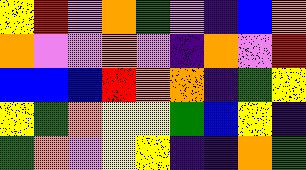[["yellow", "red", "violet", "orange", "green", "violet", "indigo", "blue", "orange"], ["orange", "violet", "violet", "orange", "violet", "indigo", "orange", "violet", "red"], ["blue", "blue", "blue", "red", "orange", "orange", "indigo", "green", "yellow"], ["yellow", "green", "orange", "yellow", "yellow", "green", "blue", "yellow", "indigo"], ["green", "orange", "violet", "yellow", "yellow", "indigo", "indigo", "orange", "green"]]